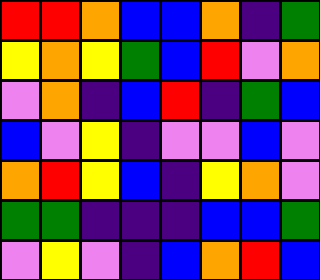[["red", "red", "orange", "blue", "blue", "orange", "indigo", "green"], ["yellow", "orange", "yellow", "green", "blue", "red", "violet", "orange"], ["violet", "orange", "indigo", "blue", "red", "indigo", "green", "blue"], ["blue", "violet", "yellow", "indigo", "violet", "violet", "blue", "violet"], ["orange", "red", "yellow", "blue", "indigo", "yellow", "orange", "violet"], ["green", "green", "indigo", "indigo", "indigo", "blue", "blue", "green"], ["violet", "yellow", "violet", "indigo", "blue", "orange", "red", "blue"]]